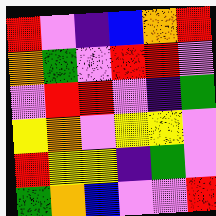[["red", "violet", "indigo", "blue", "orange", "red"], ["orange", "green", "violet", "red", "red", "violet"], ["violet", "red", "red", "violet", "indigo", "green"], ["yellow", "orange", "violet", "yellow", "yellow", "violet"], ["red", "yellow", "yellow", "indigo", "green", "violet"], ["green", "orange", "blue", "violet", "violet", "red"]]